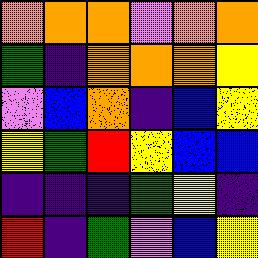[["orange", "orange", "orange", "violet", "orange", "orange"], ["green", "indigo", "orange", "orange", "orange", "yellow"], ["violet", "blue", "orange", "indigo", "blue", "yellow"], ["yellow", "green", "red", "yellow", "blue", "blue"], ["indigo", "indigo", "indigo", "green", "yellow", "indigo"], ["red", "indigo", "green", "violet", "blue", "yellow"]]